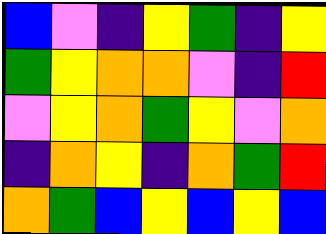[["blue", "violet", "indigo", "yellow", "green", "indigo", "yellow"], ["green", "yellow", "orange", "orange", "violet", "indigo", "red"], ["violet", "yellow", "orange", "green", "yellow", "violet", "orange"], ["indigo", "orange", "yellow", "indigo", "orange", "green", "red"], ["orange", "green", "blue", "yellow", "blue", "yellow", "blue"]]